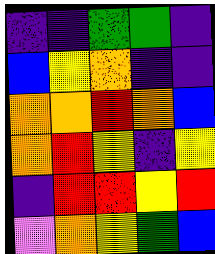[["indigo", "indigo", "green", "green", "indigo"], ["blue", "yellow", "orange", "indigo", "indigo"], ["orange", "orange", "red", "orange", "blue"], ["orange", "red", "yellow", "indigo", "yellow"], ["indigo", "red", "red", "yellow", "red"], ["violet", "orange", "yellow", "green", "blue"]]